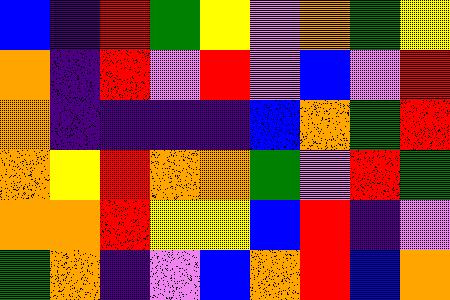[["blue", "indigo", "red", "green", "yellow", "violet", "orange", "green", "yellow"], ["orange", "indigo", "red", "violet", "red", "violet", "blue", "violet", "red"], ["orange", "indigo", "indigo", "indigo", "indigo", "blue", "orange", "green", "red"], ["orange", "yellow", "red", "orange", "orange", "green", "violet", "red", "green"], ["orange", "orange", "red", "yellow", "yellow", "blue", "red", "indigo", "violet"], ["green", "orange", "indigo", "violet", "blue", "orange", "red", "blue", "orange"]]